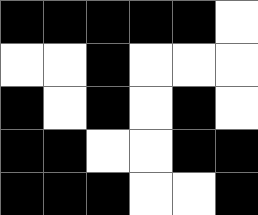[["black", "black", "black", "black", "black", "white"], ["white", "white", "black", "white", "white", "white"], ["black", "white", "black", "white", "black", "white"], ["black", "black", "white", "white", "black", "black"], ["black", "black", "black", "white", "white", "black"]]